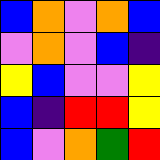[["blue", "orange", "violet", "orange", "blue"], ["violet", "orange", "violet", "blue", "indigo"], ["yellow", "blue", "violet", "violet", "yellow"], ["blue", "indigo", "red", "red", "yellow"], ["blue", "violet", "orange", "green", "red"]]